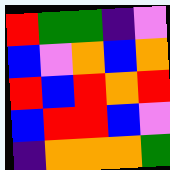[["red", "green", "green", "indigo", "violet"], ["blue", "violet", "orange", "blue", "orange"], ["red", "blue", "red", "orange", "red"], ["blue", "red", "red", "blue", "violet"], ["indigo", "orange", "orange", "orange", "green"]]